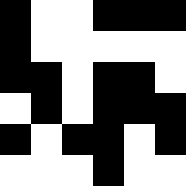[["black", "white", "white", "black", "black", "black"], ["black", "white", "white", "white", "white", "white"], ["black", "black", "white", "black", "black", "white"], ["white", "black", "white", "black", "black", "black"], ["black", "white", "black", "black", "white", "black"], ["white", "white", "white", "black", "white", "white"]]